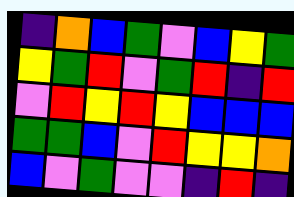[["indigo", "orange", "blue", "green", "violet", "blue", "yellow", "green"], ["yellow", "green", "red", "violet", "green", "red", "indigo", "red"], ["violet", "red", "yellow", "red", "yellow", "blue", "blue", "blue"], ["green", "green", "blue", "violet", "red", "yellow", "yellow", "orange"], ["blue", "violet", "green", "violet", "violet", "indigo", "red", "indigo"]]